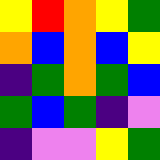[["yellow", "red", "orange", "yellow", "green"], ["orange", "blue", "orange", "blue", "yellow"], ["indigo", "green", "orange", "green", "blue"], ["green", "blue", "green", "indigo", "violet"], ["indigo", "violet", "violet", "yellow", "green"]]